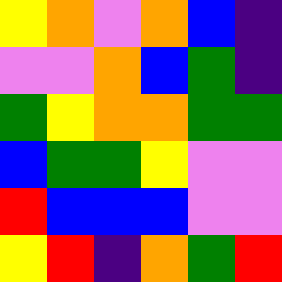[["yellow", "orange", "violet", "orange", "blue", "indigo"], ["violet", "violet", "orange", "blue", "green", "indigo"], ["green", "yellow", "orange", "orange", "green", "green"], ["blue", "green", "green", "yellow", "violet", "violet"], ["red", "blue", "blue", "blue", "violet", "violet"], ["yellow", "red", "indigo", "orange", "green", "red"]]